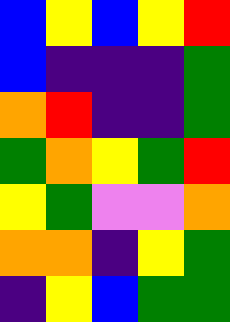[["blue", "yellow", "blue", "yellow", "red"], ["blue", "indigo", "indigo", "indigo", "green"], ["orange", "red", "indigo", "indigo", "green"], ["green", "orange", "yellow", "green", "red"], ["yellow", "green", "violet", "violet", "orange"], ["orange", "orange", "indigo", "yellow", "green"], ["indigo", "yellow", "blue", "green", "green"]]